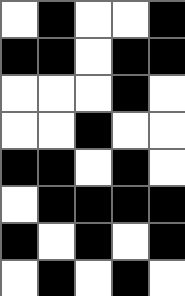[["white", "black", "white", "white", "black"], ["black", "black", "white", "black", "black"], ["white", "white", "white", "black", "white"], ["white", "white", "black", "white", "white"], ["black", "black", "white", "black", "white"], ["white", "black", "black", "black", "black"], ["black", "white", "black", "white", "black"], ["white", "black", "white", "black", "white"]]